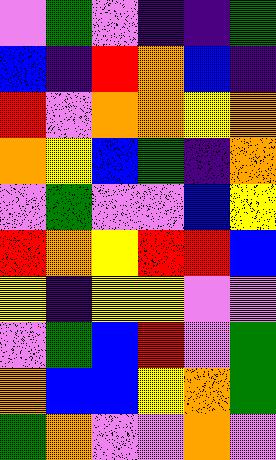[["violet", "green", "violet", "indigo", "indigo", "green"], ["blue", "indigo", "red", "orange", "blue", "indigo"], ["red", "violet", "orange", "orange", "yellow", "orange"], ["orange", "yellow", "blue", "green", "indigo", "orange"], ["violet", "green", "violet", "violet", "blue", "yellow"], ["red", "orange", "yellow", "red", "red", "blue"], ["yellow", "indigo", "yellow", "yellow", "violet", "violet"], ["violet", "green", "blue", "red", "violet", "green"], ["orange", "blue", "blue", "yellow", "orange", "green"], ["green", "orange", "violet", "violet", "orange", "violet"]]